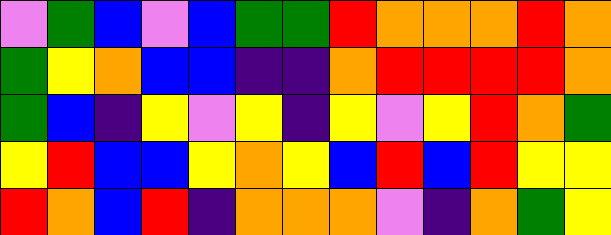[["violet", "green", "blue", "violet", "blue", "green", "green", "red", "orange", "orange", "orange", "red", "orange"], ["green", "yellow", "orange", "blue", "blue", "indigo", "indigo", "orange", "red", "red", "red", "red", "orange"], ["green", "blue", "indigo", "yellow", "violet", "yellow", "indigo", "yellow", "violet", "yellow", "red", "orange", "green"], ["yellow", "red", "blue", "blue", "yellow", "orange", "yellow", "blue", "red", "blue", "red", "yellow", "yellow"], ["red", "orange", "blue", "red", "indigo", "orange", "orange", "orange", "violet", "indigo", "orange", "green", "yellow"]]